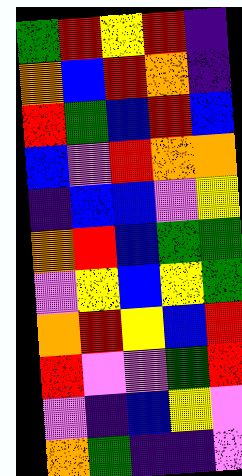[["green", "red", "yellow", "red", "indigo"], ["orange", "blue", "red", "orange", "indigo"], ["red", "green", "blue", "red", "blue"], ["blue", "violet", "red", "orange", "orange"], ["indigo", "blue", "blue", "violet", "yellow"], ["orange", "red", "blue", "green", "green"], ["violet", "yellow", "blue", "yellow", "green"], ["orange", "red", "yellow", "blue", "red"], ["red", "violet", "violet", "green", "red"], ["violet", "indigo", "blue", "yellow", "violet"], ["orange", "green", "indigo", "indigo", "violet"]]